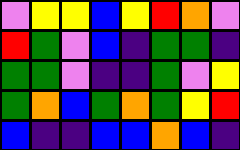[["violet", "yellow", "yellow", "blue", "yellow", "red", "orange", "violet"], ["red", "green", "violet", "blue", "indigo", "green", "green", "indigo"], ["green", "green", "violet", "indigo", "indigo", "green", "violet", "yellow"], ["green", "orange", "blue", "green", "orange", "green", "yellow", "red"], ["blue", "indigo", "indigo", "blue", "blue", "orange", "blue", "indigo"]]